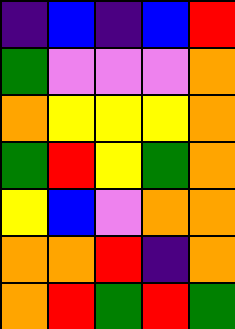[["indigo", "blue", "indigo", "blue", "red"], ["green", "violet", "violet", "violet", "orange"], ["orange", "yellow", "yellow", "yellow", "orange"], ["green", "red", "yellow", "green", "orange"], ["yellow", "blue", "violet", "orange", "orange"], ["orange", "orange", "red", "indigo", "orange"], ["orange", "red", "green", "red", "green"]]